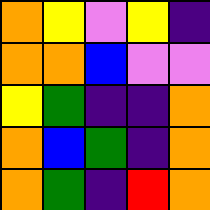[["orange", "yellow", "violet", "yellow", "indigo"], ["orange", "orange", "blue", "violet", "violet"], ["yellow", "green", "indigo", "indigo", "orange"], ["orange", "blue", "green", "indigo", "orange"], ["orange", "green", "indigo", "red", "orange"]]